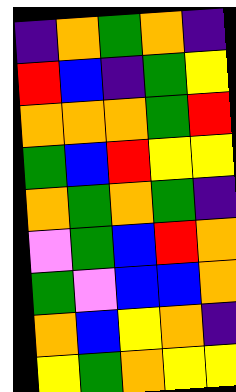[["indigo", "orange", "green", "orange", "indigo"], ["red", "blue", "indigo", "green", "yellow"], ["orange", "orange", "orange", "green", "red"], ["green", "blue", "red", "yellow", "yellow"], ["orange", "green", "orange", "green", "indigo"], ["violet", "green", "blue", "red", "orange"], ["green", "violet", "blue", "blue", "orange"], ["orange", "blue", "yellow", "orange", "indigo"], ["yellow", "green", "orange", "yellow", "yellow"]]